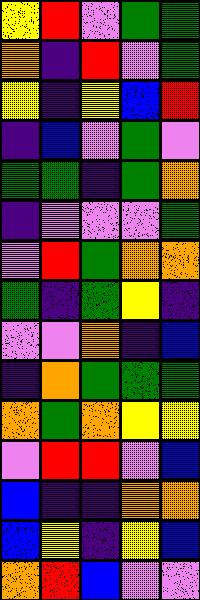[["yellow", "red", "violet", "green", "green"], ["orange", "indigo", "red", "violet", "green"], ["yellow", "indigo", "yellow", "blue", "red"], ["indigo", "blue", "violet", "green", "violet"], ["green", "green", "indigo", "green", "orange"], ["indigo", "violet", "violet", "violet", "green"], ["violet", "red", "green", "orange", "orange"], ["green", "indigo", "green", "yellow", "indigo"], ["violet", "violet", "orange", "indigo", "blue"], ["indigo", "orange", "green", "green", "green"], ["orange", "green", "orange", "yellow", "yellow"], ["violet", "red", "red", "violet", "blue"], ["blue", "indigo", "indigo", "orange", "orange"], ["blue", "yellow", "indigo", "yellow", "blue"], ["orange", "red", "blue", "violet", "violet"]]